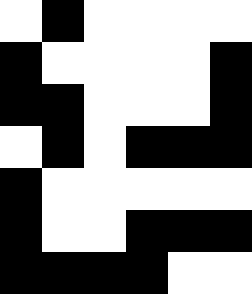[["white", "black", "white", "white", "white", "white"], ["black", "white", "white", "white", "white", "black"], ["black", "black", "white", "white", "white", "black"], ["white", "black", "white", "black", "black", "black"], ["black", "white", "white", "white", "white", "white"], ["black", "white", "white", "black", "black", "black"], ["black", "black", "black", "black", "white", "white"]]